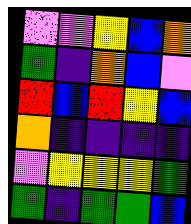[["violet", "violet", "yellow", "blue", "orange"], ["green", "indigo", "orange", "blue", "violet"], ["red", "blue", "red", "yellow", "blue"], ["orange", "indigo", "indigo", "indigo", "indigo"], ["violet", "yellow", "yellow", "yellow", "green"], ["green", "indigo", "green", "green", "blue"]]